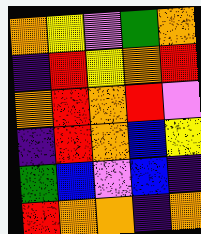[["orange", "yellow", "violet", "green", "orange"], ["indigo", "red", "yellow", "orange", "red"], ["orange", "red", "orange", "red", "violet"], ["indigo", "red", "orange", "blue", "yellow"], ["green", "blue", "violet", "blue", "indigo"], ["red", "orange", "orange", "indigo", "orange"]]